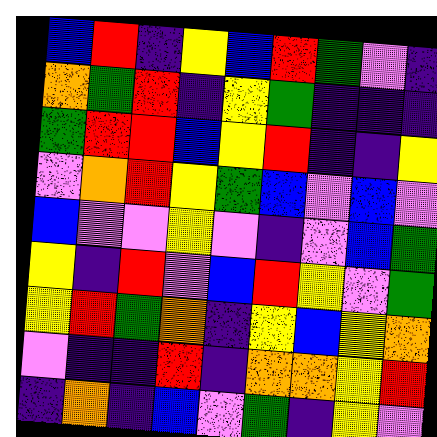[["blue", "red", "indigo", "yellow", "blue", "red", "green", "violet", "indigo"], ["orange", "green", "red", "indigo", "yellow", "green", "indigo", "indigo", "indigo"], ["green", "red", "red", "blue", "yellow", "red", "indigo", "indigo", "yellow"], ["violet", "orange", "red", "yellow", "green", "blue", "violet", "blue", "violet"], ["blue", "violet", "violet", "yellow", "violet", "indigo", "violet", "blue", "green"], ["yellow", "indigo", "red", "violet", "blue", "red", "yellow", "violet", "green"], ["yellow", "red", "green", "orange", "indigo", "yellow", "blue", "yellow", "orange"], ["violet", "indigo", "indigo", "red", "indigo", "orange", "orange", "yellow", "red"], ["indigo", "orange", "indigo", "blue", "violet", "green", "indigo", "yellow", "violet"]]